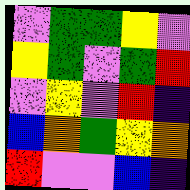[["violet", "green", "green", "yellow", "violet"], ["yellow", "green", "violet", "green", "red"], ["violet", "yellow", "violet", "red", "indigo"], ["blue", "orange", "green", "yellow", "orange"], ["red", "violet", "violet", "blue", "indigo"]]